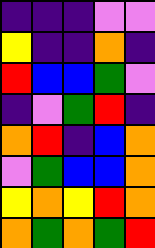[["indigo", "indigo", "indigo", "violet", "violet"], ["yellow", "indigo", "indigo", "orange", "indigo"], ["red", "blue", "blue", "green", "violet"], ["indigo", "violet", "green", "red", "indigo"], ["orange", "red", "indigo", "blue", "orange"], ["violet", "green", "blue", "blue", "orange"], ["yellow", "orange", "yellow", "red", "orange"], ["orange", "green", "orange", "green", "red"]]